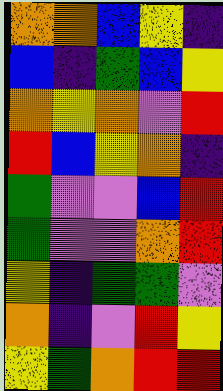[["orange", "orange", "blue", "yellow", "indigo"], ["blue", "indigo", "green", "blue", "yellow"], ["orange", "yellow", "orange", "violet", "red"], ["red", "blue", "yellow", "orange", "indigo"], ["green", "violet", "violet", "blue", "red"], ["green", "violet", "violet", "orange", "red"], ["yellow", "indigo", "green", "green", "violet"], ["orange", "indigo", "violet", "red", "yellow"], ["yellow", "green", "orange", "red", "red"]]